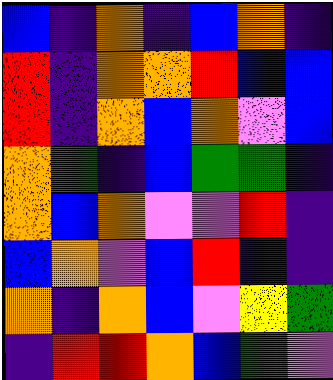[["blue", "indigo", "orange", "indigo", "blue", "orange", "indigo"], ["red", "indigo", "orange", "orange", "red", "blue", "blue"], ["red", "indigo", "orange", "blue", "orange", "violet", "blue"], ["orange", "green", "indigo", "blue", "green", "green", "indigo"], ["orange", "blue", "orange", "violet", "violet", "red", "indigo"], ["blue", "orange", "violet", "blue", "red", "indigo", "indigo"], ["orange", "indigo", "orange", "blue", "violet", "yellow", "green"], ["indigo", "red", "red", "orange", "blue", "green", "violet"]]